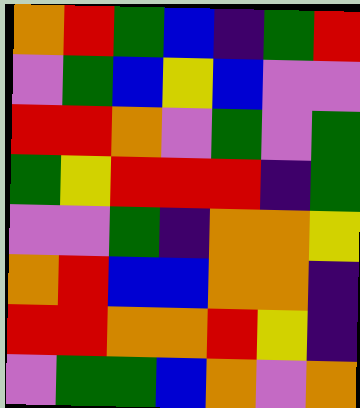[["orange", "red", "green", "blue", "indigo", "green", "red"], ["violet", "green", "blue", "yellow", "blue", "violet", "violet"], ["red", "red", "orange", "violet", "green", "violet", "green"], ["green", "yellow", "red", "red", "red", "indigo", "green"], ["violet", "violet", "green", "indigo", "orange", "orange", "yellow"], ["orange", "red", "blue", "blue", "orange", "orange", "indigo"], ["red", "red", "orange", "orange", "red", "yellow", "indigo"], ["violet", "green", "green", "blue", "orange", "violet", "orange"]]